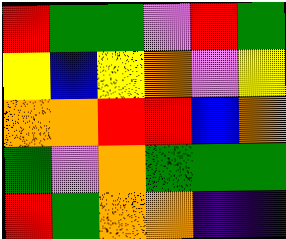[["red", "green", "green", "violet", "red", "green"], ["yellow", "blue", "yellow", "orange", "violet", "yellow"], ["orange", "orange", "red", "red", "blue", "orange"], ["green", "violet", "orange", "green", "green", "green"], ["red", "green", "orange", "orange", "indigo", "indigo"]]